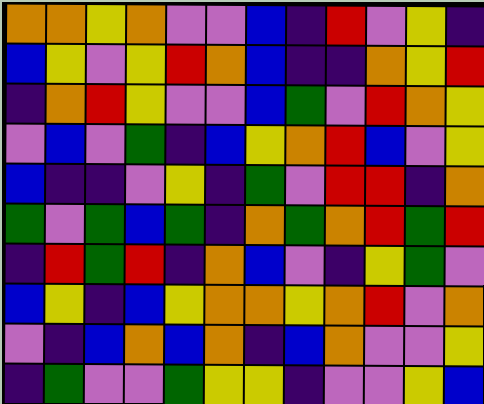[["orange", "orange", "yellow", "orange", "violet", "violet", "blue", "indigo", "red", "violet", "yellow", "indigo"], ["blue", "yellow", "violet", "yellow", "red", "orange", "blue", "indigo", "indigo", "orange", "yellow", "red"], ["indigo", "orange", "red", "yellow", "violet", "violet", "blue", "green", "violet", "red", "orange", "yellow"], ["violet", "blue", "violet", "green", "indigo", "blue", "yellow", "orange", "red", "blue", "violet", "yellow"], ["blue", "indigo", "indigo", "violet", "yellow", "indigo", "green", "violet", "red", "red", "indigo", "orange"], ["green", "violet", "green", "blue", "green", "indigo", "orange", "green", "orange", "red", "green", "red"], ["indigo", "red", "green", "red", "indigo", "orange", "blue", "violet", "indigo", "yellow", "green", "violet"], ["blue", "yellow", "indigo", "blue", "yellow", "orange", "orange", "yellow", "orange", "red", "violet", "orange"], ["violet", "indigo", "blue", "orange", "blue", "orange", "indigo", "blue", "orange", "violet", "violet", "yellow"], ["indigo", "green", "violet", "violet", "green", "yellow", "yellow", "indigo", "violet", "violet", "yellow", "blue"]]